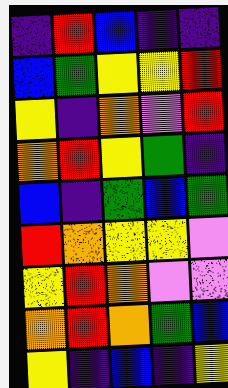[["indigo", "red", "blue", "indigo", "indigo"], ["blue", "green", "yellow", "yellow", "red"], ["yellow", "indigo", "orange", "violet", "red"], ["orange", "red", "yellow", "green", "indigo"], ["blue", "indigo", "green", "blue", "green"], ["red", "orange", "yellow", "yellow", "violet"], ["yellow", "red", "orange", "violet", "violet"], ["orange", "red", "orange", "green", "blue"], ["yellow", "indigo", "blue", "indigo", "yellow"]]